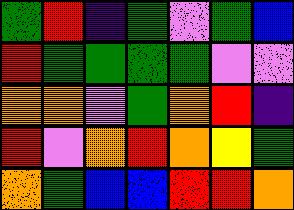[["green", "red", "indigo", "green", "violet", "green", "blue"], ["red", "green", "green", "green", "green", "violet", "violet"], ["orange", "orange", "violet", "green", "orange", "red", "indigo"], ["red", "violet", "orange", "red", "orange", "yellow", "green"], ["orange", "green", "blue", "blue", "red", "red", "orange"]]